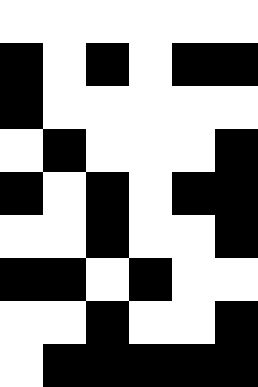[["white", "white", "white", "white", "white", "white"], ["black", "white", "black", "white", "black", "black"], ["black", "white", "white", "white", "white", "white"], ["white", "black", "white", "white", "white", "black"], ["black", "white", "black", "white", "black", "black"], ["white", "white", "black", "white", "white", "black"], ["black", "black", "white", "black", "white", "white"], ["white", "white", "black", "white", "white", "black"], ["white", "black", "black", "black", "black", "black"]]